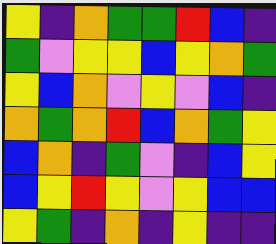[["yellow", "indigo", "orange", "green", "green", "red", "blue", "indigo"], ["green", "violet", "yellow", "yellow", "blue", "yellow", "orange", "green"], ["yellow", "blue", "orange", "violet", "yellow", "violet", "blue", "indigo"], ["orange", "green", "orange", "red", "blue", "orange", "green", "yellow"], ["blue", "orange", "indigo", "green", "violet", "indigo", "blue", "yellow"], ["blue", "yellow", "red", "yellow", "violet", "yellow", "blue", "blue"], ["yellow", "green", "indigo", "orange", "indigo", "yellow", "indigo", "indigo"]]